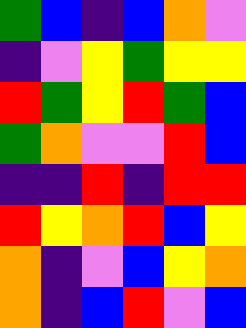[["green", "blue", "indigo", "blue", "orange", "violet"], ["indigo", "violet", "yellow", "green", "yellow", "yellow"], ["red", "green", "yellow", "red", "green", "blue"], ["green", "orange", "violet", "violet", "red", "blue"], ["indigo", "indigo", "red", "indigo", "red", "red"], ["red", "yellow", "orange", "red", "blue", "yellow"], ["orange", "indigo", "violet", "blue", "yellow", "orange"], ["orange", "indigo", "blue", "red", "violet", "blue"]]